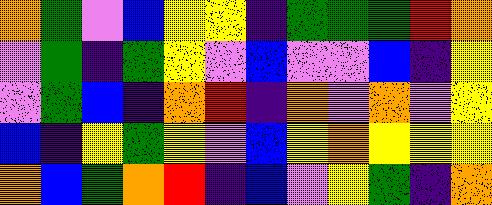[["orange", "green", "violet", "blue", "yellow", "yellow", "indigo", "green", "green", "green", "red", "orange"], ["violet", "green", "indigo", "green", "yellow", "violet", "blue", "violet", "violet", "blue", "indigo", "yellow"], ["violet", "green", "blue", "indigo", "orange", "red", "indigo", "orange", "violet", "orange", "violet", "yellow"], ["blue", "indigo", "yellow", "green", "yellow", "violet", "blue", "yellow", "orange", "yellow", "yellow", "yellow"], ["orange", "blue", "green", "orange", "red", "indigo", "blue", "violet", "yellow", "green", "indigo", "orange"]]